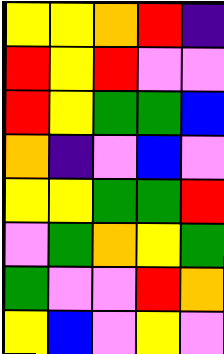[["yellow", "yellow", "orange", "red", "indigo"], ["red", "yellow", "red", "violet", "violet"], ["red", "yellow", "green", "green", "blue"], ["orange", "indigo", "violet", "blue", "violet"], ["yellow", "yellow", "green", "green", "red"], ["violet", "green", "orange", "yellow", "green"], ["green", "violet", "violet", "red", "orange"], ["yellow", "blue", "violet", "yellow", "violet"]]